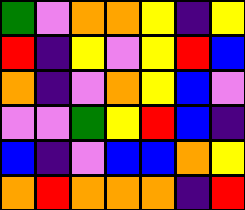[["green", "violet", "orange", "orange", "yellow", "indigo", "yellow"], ["red", "indigo", "yellow", "violet", "yellow", "red", "blue"], ["orange", "indigo", "violet", "orange", "yellow", "blue", "violet"], ["violet", "violet", "green", "yellow", "red", "blue", "indigo"], ["blue", "indigo", "violet", "blue", "blue", "orange", "yellow"], ["orange", "red", "orange", "orange", "orange", "indigo", "red"]]